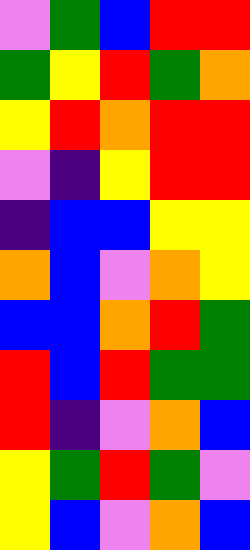[["violet", "green", "blue", "red", "red"], ["green", "yellow", "red", "green", "orange"], ["yellow", "red", "orange", "red", "red"], ["violet", "indigo", "yellow", "red", "red"], ["indigo", "blue", "blue", "yellow", "yellow"], ["orange", "blue", "violet", "orange", "yellow"], ["blue", "blue", "orange", "red", "green"], ["red", "blue", "red", "green", "green"], ["red", "indigo", "violet", "orange", "blue"], ["yellow", "green", "red", "green", "violet"], ["yellow", "blue", "violet", "orange", "blue"]]